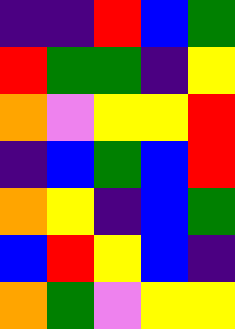[["indigo", "indigo", "red", "blue", "green"], ["red", "green", "green", "indigo", "yellow"], ["orange", "violet", "yellow", "yellow", "red"], ["indigo", "blue", "green", "blue", "red"], ["orange", "yellow", "indigo", "blue", "green"], ["blue", "red", "yellow", "blue", "indigo"], ["orange", "green", "violet", "yellow", "yellow"]]